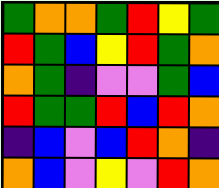[["green", "orange", "orange", "green", "red", "yellow", "green"], ["red", "green", "blue", "yellow", "red", "green", "orange"], ["orange", "green", "indigo", "violet", "violet", "green", "blue"], ["red", "green", "green", "red", "blue", "red", "orange"], ["indigo", "blue", "violet", "blue", "red", "orange", "indigo"], ["orange", "blue", "violet", "yellow", "violet", "red", "orange"]]